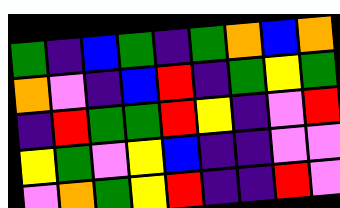[["green", "indigo", "blue", "green", "indigo", "green", "orange", "blue", "orange"], ["orange", "violet", "indigo", "blue", "red", "indigo", "green", "yellow", "green"], ["indigo", "red", "green", "green", "red", "yellow", "indigo", "violet", "red"], ["yellow", "green", "violet", "yellow", "blue", "indigo", "indigo", "violet", "violet"], ["violet", "orange", "green", "yellow", "red", "indigo", "indigo", "red", "violet"]]